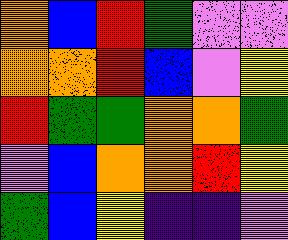[["orange", "blue", "red", "green", "violet", "violet"], ["orange", "orange", "red", "blue", "violet", "yellow"], ["red", "green", "green", "orange", "orange", "green"], ["violet", "blue", "orange", "orange", "red", "yellow"], ["green", "blue", "yellow", "indigo", "indigo", "violet"]]